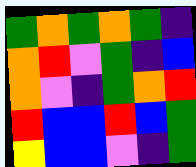[["green", "orange", "green", "orange", "green", "indigo"], ["orange", "red", "violet", "green", "indigo", "blue"], ["orange", "violet", "indigo", "green", "orange", "red"], ["red", "blue", "blue", "red", "blue", "green"], ["yellow", "blue", "blue", "violet", "indigo", "green"]]